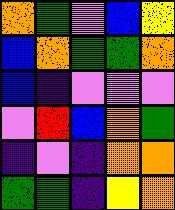[["orange", "green", "violet", "blue", "yellow"], ["blue", "orange", "green", "green", "orange"], ["blue", "indigo", "violet", "violet", "violet"], ["violet", "red", "blue", "orange", "green"], ["indigo", "violet", "indigo", "orange", "orange"], ["green", "green", "indigo", "yellow", "orange"]]